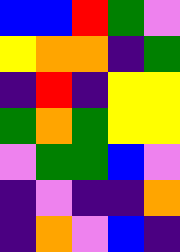[["blue", "blue", "red", "green", "violet"], ["yellow", "orange", "orange", "indigo", "green"], ["indigo", "red", "indigo", "yellow", "yellow"], ["green", "orange", "green", "yellow", "yellow"], ["violet", "green", "green", "blue", "violet"], ["indigo", "violet", "indigo", "indigo", "orange"], ["indigo", "orange", "violet", "blue", "indigo"]]